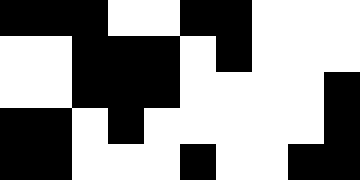[["black", "black", "black", "white", "white", "black", "black", "white", "white", "white"], ["white", "white", "black", "black", "black", "white", "black", "white", "white", "white"], ["white", "white", "black", "black", "black", "white", "white", "white", "white", "black"], ["black", "black", "white", "black", "white", "white", "white", "white", "white", "black"], ["black", "black", "white", "white", "white", "black", "white", "white", "black", "black"]]